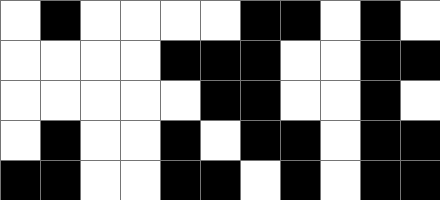[["white", "black", "white", "white", "white", "white", "black", "black", "white", "black", "white"], ["white", "white", "white", "white", "black", "black", "black", "white", "white", "black", "black"], ["white", "white", "white", "white", "white", "black", "black", "white", "white", "black", "white"], ["white", "black", "white", "white", "black", "white", "black", "black", "white", "black", "black"], ["black", "black", "white", "white", "black", "black", "white", "black", "white", "black", "black"]]